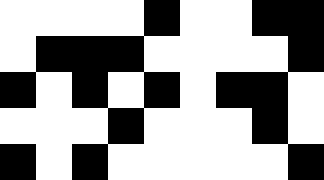[["white", "white", "white", "white", "black", "white", "white", "black", "black"], ["white", "black", "black", "black", "white", "white", "white", "white", "black"], ["black", "white", "black", "white", "black", "white", "black", "black", "white"], ["white", "white", "white", "black", "white", "white", "white", "black", "white"], ["black", "white", "black", "white", "white", "white", "white", "white", "black"]]